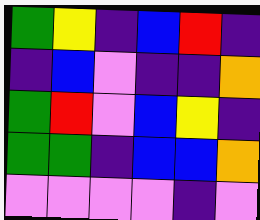[["green", "yellow", "indigo", "blue", "red", "indigo"], ["indigo", "blue", "violet", "indigo", "indigo", "orange"], ["green", "red", "violet", "blue", "yellow", "indigo"], ["green", "green", "indigo", "blue", "blue", "orange"], ["violet", "violet", "violet", "violet", "indigo", "violet"]]